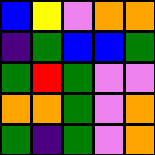[["blue", "yellow", "violet", "orange", "orange"], ["indigo", "green", "blue", "blue", "green"], ["green", "red", "green", "violet", "violet"], ["orange", "orange", "green", "violet", "orange"], ["green", "indigo", "green", "violet", "orange"]]